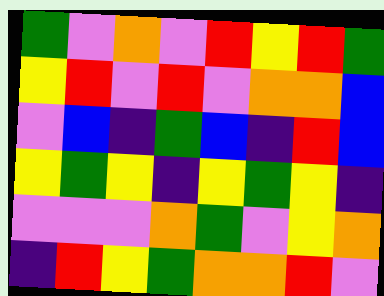[["green", "violet", "orange", "violet", "red", "yellow", "red", "green"], ["yellow", "red", "violet", "red", "violet", "orange", "orange", "blue"], ["violet", "blue", "indigo", "green", "blue", "indigo", "red", "blue"], ["yellow", "green", "yellow", "indigo", "yellow", "green", "yellow", "indigo"], ["violet", "violet", "violet", "orange", "green", "violet", "yellow", "orange"], ["indigo", "red", "yellow", "green", "orange", "orange", "red", "violet"]]